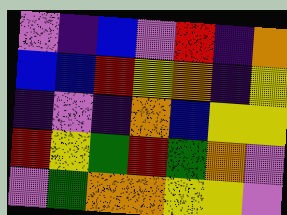[["violet", "indigo", "blue", "violet", "red", "indigo", "orange"], ["blue", "blue", "red", "yellow", "orange", "indigo", "yellow"], ["indigo", "violet", "indigo", "orange", "blue", "yellow", "yellow"], ["red", "yellow", "green", "red", "green", "orange", "violet"], ["violet", "green", "orange", "orange", "yellow", "yellow", "violet"]]